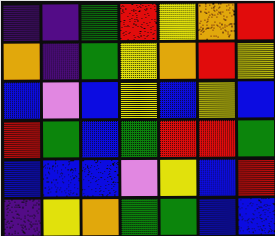[["indigo", "indigo", "green", "red", "yellow", "orange", "red"], ["orange", "indigo", "green", "yellow", "orange", "red", "yellow"], ["blue", "violet", "blue", "yellow", "blue", "yellow", "blue"], ["red", "green", "blue", "green", "red", "red", "green"], ["blue", "blue", "blue", "violet", "yellow", "blue", "red"], ["indigo", "yellow", "orange", "green", "green", "blue", "blue"]]